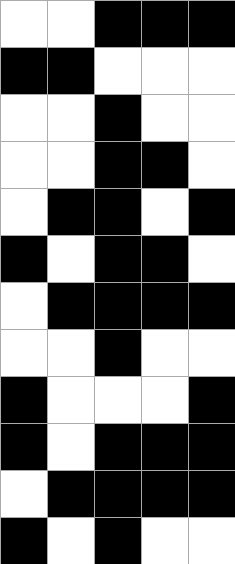[["white", "white", "black", "black", "black"], ["black", "black", "white", "white", "white"], ["white", "white", "black", "white", "white"], ["white", "white", "black", "black", "white"], ["white", "black", "black", "white", "black"], ["black", "white", "black", "black", "white"], ["white", "black", "black", "black", "black"], ["white", "white", "black", "white", "white"], ["black", "white", "white", "white", "black"], ["black", "white", "black", "black", "black"], ["white", "black", "black", "black", "black"], ["black", "white", "black", "white", "white"]]